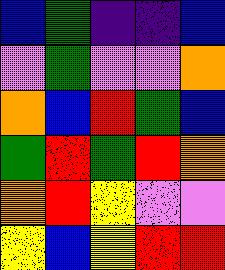[["blue", "green", "indigo", "indigo", "blue"], ["violet", "green", "violet", "violet", "orange"], ["orange", "blue", "red", "green", "blue"], ["green", "red", "green", "red", "orange"], ["orange", "red", "yellow", "violet", "violet"], ["yellow", "blue", "yellow", "red", "red"]]